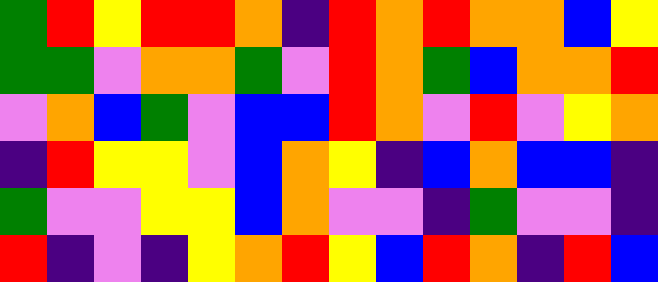[["green", "red", "yellow", "red", "red", "orange", "indigo", "red", "orange", "red", "orange", "orange", "blue", "yellow"], ["green", "green", "violet", "orange", "orange", "green", "violet", "red", "orange", "green", "blue", "orange", "orange", "red"], ["violet", "orange", "blue", "green", "violet", "blue", "blue", "red", "orange", "violet", "red", "violet", "yellow", "orange"], ["indigo", "red", "yellow", "yellow", "violet", "blue", "orange", "yellow", "indigo", "blue", "orange", "blue", "blue", "indigo"], ["green", "violet", "violet", "yellow", "yellow", "blue", "orange", "violet", "violet", "indigo", "green", "violet", "violet", "indigo"], ["red", "indigo", "violet", "indigo", "yellow", "orange", "red", "yellow", "blue", "red", "orange", "indigo", "red", "blue"]]